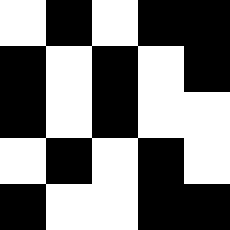[["white", "black", "white", "black", "black"], ["black", "white", "black", "white", "black"], ["black", "white", "black", "white", "white"], ["white", "black", "white", "black", "white"], ["black", "white", "white", "black", "black"]]